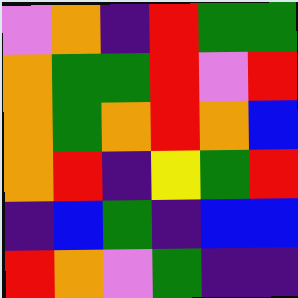[["violet", "orange", "indigo", "red", "green", "green"], ["orange", "green", "green", "red", "violet", "red"], ["orange", "green", "orange", "red", "orange", "blue"], ["orange", "red", "indigo", "yellow", "green", "red"], ["indigo", "blue", "green", "indigo", "blue", "blue"], ["red", "orange", "violet", "green", "indigo", "indigo"]]